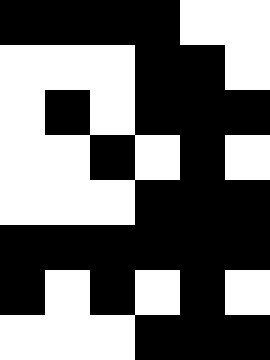[["black", "black", "black", "black", "white", "white"], ["white", "white", "white", "black", "black", "white"], ["white", "black", "white", "black", "black", "black"], ["white", "white", "black", "white", "black", "white"], ["white", "white", "white", "black", "black", "black"], ["black", "black", "black", "black", "black", "black"], ["black", "white", "black", "white", "black", "white"], ["white", "white", "white", "black", "black", "black"]]